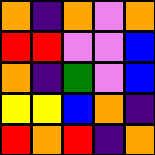[["orange", "indigo", "orange", "violet", "orange"], ["red", "red", "violet", "violet", "blue"], ["orange", "indigo", "green", "violet", "blue"], ["yellow", "yellow", "blue", "orange", "indigo"], ["red", "orange", "red", "indigo", "orange"]]